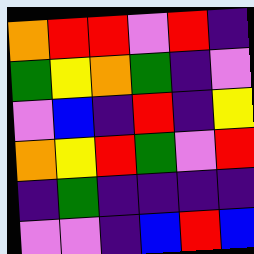[["orange", "red", "red", "violet", "red", "indigo"], ["green", "yellow", "orange", "green", "indigo", "violet"], ["violet", "blue", "indigo", "red", "indigo", "yellow"], ["orange", "yellow", "red", "green", "violet", "red"], ["indigo", "green", "indigo", "indigo", "indigo", "indigo"], ["violet", "violet", "indigo", "blue", "red", "blue"]]